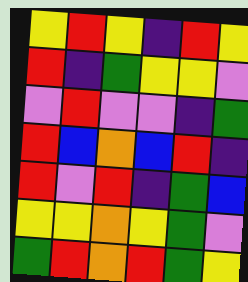[["yellow", "red", "yellow", "indigo", "red", "yellow"], ["red", "indigo", "green", "yellow", "yellow", "violet"], ["violet", "red", "violet", "violet", "indigo", "green"], ["red", "blue", "orange", "blue", "red", "indigo"], ["red", "violet", "red", "indigo", "green", "blue"], ["yellow", "yellow", "orange", "yellow", "green", "violet"], ["green", "red", "orange", "red", "green", "yellow"]]